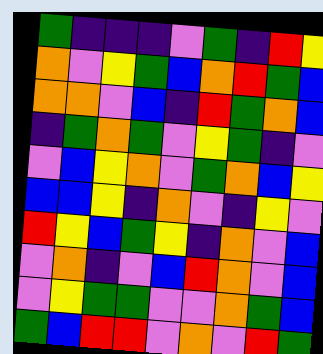[["green", "indigo", "indigo", "indigo", "violet", "green", "indigo", "red", "yellow"], ["orange", "violet", "yellow", "green", "blue", "orange", "red", "green", "blue"], ["orange", "orange", "violet", "blue", "indigo", "red", "green", "orange", "blue"], ["indigo", "green", "orange", "green", "violet", "yellow", "green", "indigo", "violet"], ["violet", "blue", "yellow", "orange", "violet", "green", "orange", "blue", "yellow"], ["blue", "blue", "yellow", "indigo", "orange", "violet", "indigo", "yellow", "violet"], ["red", "yellow", "blue", "green", "yellow", "indigo", "orange", "violet", "blue"], ["violet", "orange", "indigo", "violet", "blue", "red", "orange", "violet", "blue"], ["violet", "yellow", "green", "green", "violet", "violet", "orange", "green", "blue"], ["green", "blue", "red", "red", "violet", "orange", "violet", "red", "green"]]